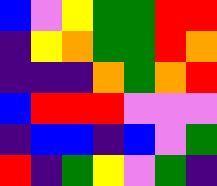[["blue", "violet", "yellow", "green", "green", "red", "red"], ["indigo", "yellow", "orange", "green", "green", "red", "orange"], ["indigo", "indigo", "indigo", "orange", "green", "orange", "red"], ["blue", "red", "red", "red", "violet", "violet", "violet"], ["indigo", "blue", "blue", "indigo", "blue", "violet", "green"], ["red", "indigo", "green", "yellow", "violet", "green", "indigo"]]